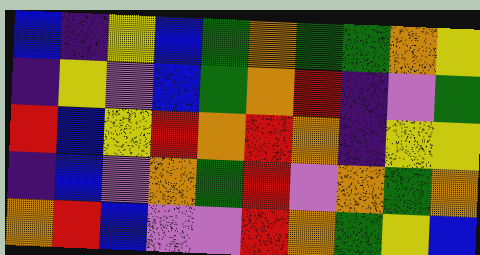[["blue", "indigo", "yellow", "blue", "green", "orange", "green", "green", "orange", "yellow"], ["indigo", "yellow", "violet", "blue", "green", "orange", "red", "indigo", "violet", "green"], ["red", "blue", "yellow", "red", "orange", "red", "orange", "indigo", "yellow", "yellow"], ["indigo", "blue", "violet", "orange", "green", "red", "violet", "orange", "green", "orange"], ["orange", "red", "blue", "violet", "violet", "red", "orange", "green", "yellow", "blue"]]